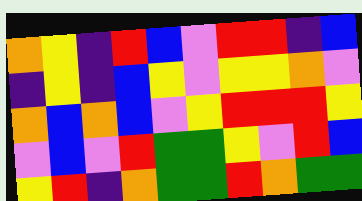[["orange", "yellow", "indigo", "red", "blue", "violet", "red", "red", "indigo", "blue"], ["indigo", "yellow", "indigo", "blue", "yellow", "violet", "yellow", "yellow", "orange", "violet"], ["orange", "blue", "orange", "blue", "violet", "yellow", "red", "red", "red", "yellow"], ["violet", "blue", "violet", "red", "green", "green", "yellow", "violet", "red", "blue"], ["yellow", "red", "indigo", "orange", "green", "green", "red", "orange", "green", "green"]]